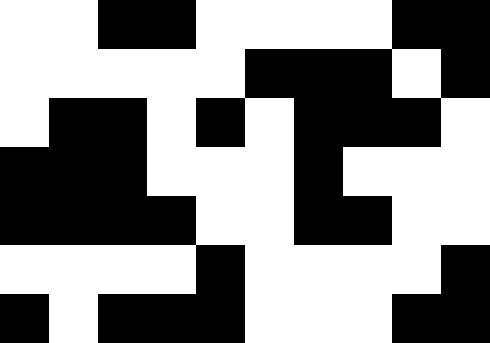[["white", "white", "black", "black", "white", "white", "white", "white", "black", "black"], ["white", "white", "white", "white", "white", "black", "black", "black", "white", "black"], ["white", "black", "black", "white", "black", "white", "black", "black", "black", "white"], ["black", "black", "black", "white", "white", "white", "black", "white", "white", "white"], ["black", "black", "black", "black", "white", "white", "black", "black", "white", "white"], ["white", "white", "white", "white", "black", "white", "white", "white", "white", "black"], ["black", "white", "black", "black", "black", "white", "white", "white", "black", "black"]]